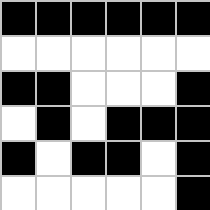[["black", "black", "black", "black", "black", "black"], ["white", "white", "white", "white", "white", "white"], ["black", "black", "white", "white", "white", "black"], ["white", "black", "white", "black", "black", "black"], ["black", "white", "black", "black", "white", "black"], ["white", "white", "white", "white", "white", "black"]]